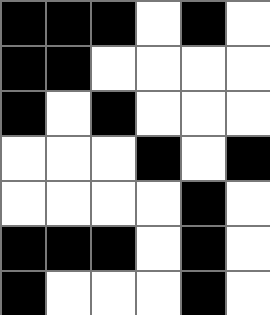[["black", "black", "black", "white", "black", "white"], ["black", "black", "white", "white", "white", "white"], ["black", "white", "black", "white", "white", "white"], ["white", "white", "white", "black", "white", "black"], ["white", "white", "white", "white", "black", "white"], ["black", "black", "black", "white", "black", "white"], ["black", "white", "white", "white", "black", "white"]]